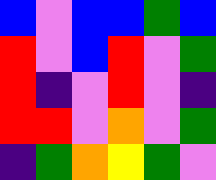[["blue", "violet", "blue", "blue", "green", "blue"], ["red", "violet", "blue", "red", "violet", "green"], ["red", "indigo", "violet", "red", "violet", "indigo"], ["red", "red", "violet", "orange", "violet", "green"], ["indigo", "green", "orange", "yellow", "green", "violet"]]